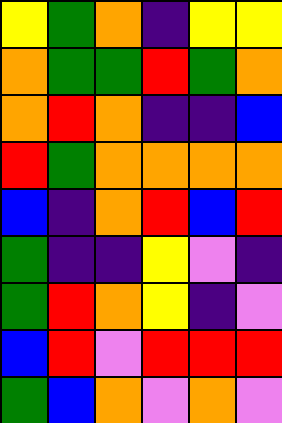[["yellow", "green", "orange", "indigo", "yellow", "yellow"], ["orange", "green", "green", "red", "green", "orange"], ["orange", "red", "orange", "indigo", "indigo", "blue"], ["red", "green", "orange", "orange", "orange", "orange"], ["blue", "indigo", "orange", "red", "blue", "red"], ["green", "indigo", "indigo", "yellow", "violet", "indigo"], ["green", "red", "orange", "yellow", "indigo", "violet"], ["blue", "red", "violet", "red", "red", "red"], ["green", "blue", "orange", "violet", "orange", "violet"]]